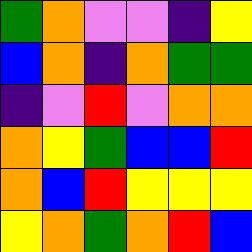[["green", "orange", "violet", "violet", "indigo", "yellow"], ["blue", "orange", "indigo", "orange", "green", "green"], ["indigo", "violet", "red", "violet", "orange", "orange"], ["orange", "yellow", "green", "blue", "blue", "red"], ["orange", "blue", "red", "yellow", "yellow", "yellow"], ["yellow", "orange", "green", "orange", "red", "blue"]]